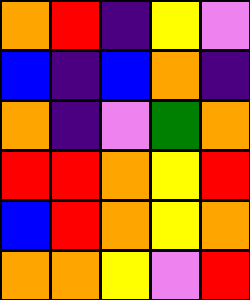[["orange", "red", "indigo", "yellow", "violet"], ["blue", "indigo", "blue", "orange", "indigo"], ["orange", "indigo", "violet", "green", "orange"], ["red", "red", "orange", "yellow", "red"], ["blue", "red", "orange", "yellow", "orange"], ["orange", "orange", "yellow", "violet", "red"]]